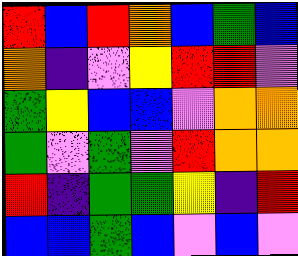[["red", "blue", "red", "orange", "blue", "green", "blue"], ["orange", "indigo", "violet", "yellow", "red", "red", "violet"], ["green", "yellow", "blue", "blue", "violet", "orange", "orange"], ["green", "violet", "green", "violet", "red", "orange", "orange"], ["red", "indigo", "green", "green", "yellow", "indigo", "red"], ["blue", "blue", "green", "blue", "violet", "blue", "violet"]]